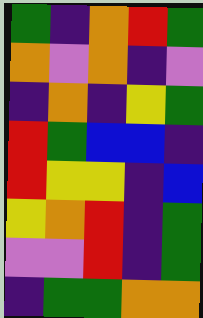[["green", "indigo", "orange", "red", "green"], ["orange", "violet", "orange", "indigo", "violet"], ["indigo", "orange", "indigo", "yellow", "green"], ["red", "green", "blue", "blue", "indigo"], ["red", "yellow", "yellow", "indigo", "blue"], ["yellow", "orange", "red", "indigo", "green"], ["violet", "violet", "red", "indigo", "green"], ["indigo", "green", "green", "orange", "orange"]]